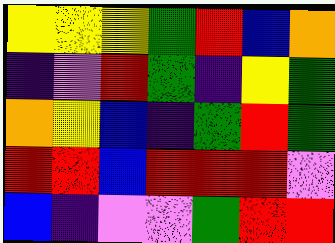[["yellow", "yellow", "yellow", "green", "red", "blue", "orange"], ["indigo", "violet", "red", "green", "indigo", "yellow", "green"], ["orange", "yellow", "blue", "indigo", "green", "red", "green"], ["red", "red", "blue", "red", "red", "red", "violet"], ["blue", "indigo", "violet", "violet", "green", "red", "red"]]